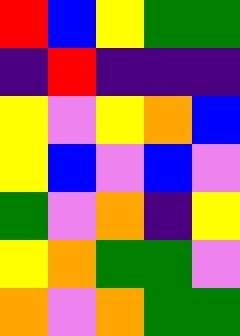[["red", "blue", "yellow", "green", "green"], ["indigo", "red", "indigo", "indigo", "indigo"], ["yellow", "violet", "yellow", "orange", "blue"], ["yellow", "blue", "violet", "blue", "violet"], ["green", "violet", "orange", "indigo", "yellow"], ["yellow", "orange", "green", "green", "violet"], ["orange", "violet", "orange", "green", "green"]]